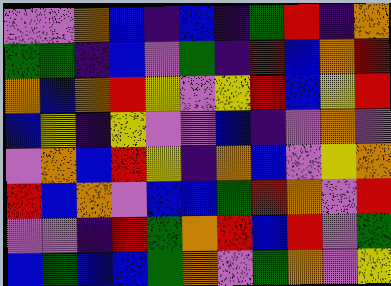[["violet", "violet", "orange", "blue", "indigo", "blue", "indigo", "green", "red", "indigo", "orange"], ["green", "green", "indigo", "blue", "violet", "green", "indigo", "red", "blue", "orange", "red"], ["orange", "blue", "orange", "red", "yellow", "violet", "yellow", "red", "blue", "yellow", "red"], ["blue", "yellow", "indigo", "yellow", "violet", "violet", "blue", "indigo", "violet", "orange", "violet"], ["violet", "orange", "blue", "red", "yellow", "indigo", "orange", "blue", "violet", "yellow", "orange"], ["red", "blue", "orange", "violet", "blue", "blue", "green", "red", "orange", "violet", "red"], ["violet", "violet", "indigo", "red", "green", "orange", "red", "blue", "red", "violet", "green"], ["blue", "green", "blue", "blue", "green", "orange", "violet", "green", "orange", "violet", "yellow"]]